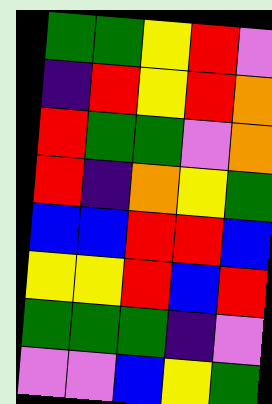[["green", "green", "yellow", "red", "violet"], ["indigo", "red", "yellow", "red", "orange"], ["red", "green", "green", "violet", "orange"], ["red", "indigo", "orange", "yellow", "green"], ["blue", "blue", "red", "red", "blue"], ["yellow", "yellow", "red", "blue", "red"], ["green", "green", "green", "indigo", "violet"], ["violet", "violet", "blue", "yellow", "green"]]